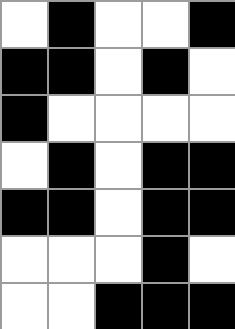[["white", "black", "white", "white", "black"], ["black", "black", "white", "black", "white"], ["black", "white", "white", "white", "white"], ["white", "black", "white", "black", "black"], ["black", "black", "white", "black", "black"], ["white", "white", "white", "black", "white"], ["white", "white", "black", "black", "black"]]